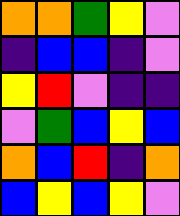[["orange", "orange", "green", "yellow", "violet"], ["indigo", "blue", "blue", "indigo", "violet"], ["yellow", "red", "violet", "indigo", "indigo"], ["violet", "green", "blue", "yellow", "blue"], ["orange", "blue", "red", "indigo", "orange"], ["blue", "yellow", "blue", "yellow", "violet"]]